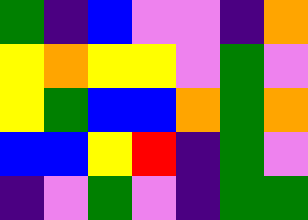[["green", "indigo", "blue", "violet", "violet", "indigo", "orange"], ["yellow", "orange", "yellow", "yellow", "violet", "green", "violet"], ["yellow", "green", "blue", "blue", "orange", "green", "orange"], ["blue", "blue", "yellow", "red", "indigo", "green", "violet"], ["indigo", "violet", "green", "violet", "indigo", "green", "green"]]